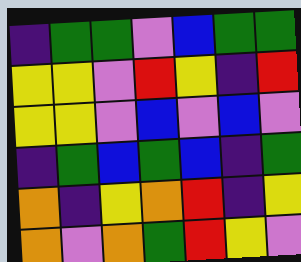[["indigo", "green", "green", "violet", "blue", "green", "green"], ["yellow", "yellow", "violet", "red", "yellow", "indigo", "red"], ["yellow", "yellow", "violet", "blue", "violet", "blue", "violet"], ["indigo", "green", "blue", "green", "blue", "indigo", "green"], ["orange", "indigo", "yellow", "orange", "red", "indigo", "yellow"], ["orange", "violet", "orange", "green", "red", "yellow", "violet"]]